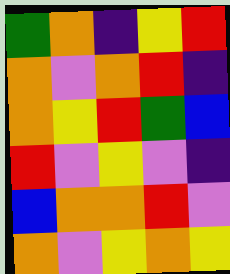[["green", "orange", "indigo", "yellow", "red"], ["orange", "violet", "orange", "red", "indigo"], ["orange", "yellow", "red", "green", "blue"], ["red", "violet", "yellow", "violet", "indigo"], ["blue", "orange", "orange", "red", "violet"], ["orange", "violet", "yellow", "orange", "yellow"]]